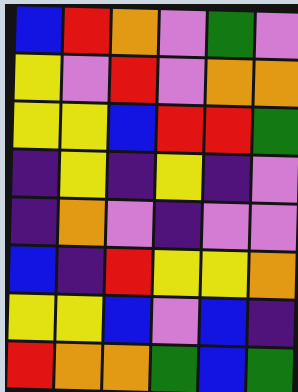[["blue", "red", "orange", "violet", "green", "violet"], ["yellow", "violet", "red", "violet", "orange", "orange"], ["yellow", "yellow", "blue", "red", "red", "green"], ["indigo", "yellow", "indigo", "yellow", "indigo", "violet"], ["indigo", "orange", "violet", "indigo", "violet", "violet"], ["blue", "indigo", "red", "yellow", "yellow", "orange"], ["yellow", "yellow", "blue", "violet", "blue", "indigo"], ["red", "orange", "orange", "green", "blue", "green"]]